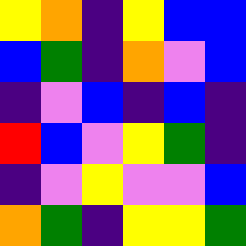[["yellow", "orange", "indigo", "yellow", "blue", "blue"], ["blue", "green", "indigo", "orange", "violet", "blue"], ["indigo", "violet", "blue", "indigo", "blue", "indigo"], ["red", "blue", "violet", "yellow", "green", "indigo"], ["indigo", "violet", "yellow", "violet", "violet", "blue"], ["orange", "green", "indigo", "yellow", "yellow", "green"]]